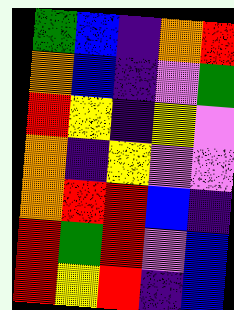[["green", "blue", "indigo", "orange", "red"], ["orange", "blue", "indigo", "violet", "green"], ["red", "yellow", "indigo", "yellow", "violet"], ["orange", "indigo", "yellow", "violet", "violet"], ["orange", "red", "red", "blue", "indigo"], ["red", "green", "red", "violet", "blue"], ["red", "yellow", "red", "indigo", "blue"]]